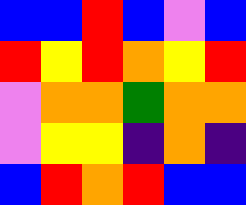[["blue", "blue", "red", "blue", "violet", "blue"], ["red", "yellow", "red", "orange", "yellow", "red"], ["violet", "orange", "orange", "green", "orange", "orange"], ["violet", "yellow", "yellow", "indigo", "orange", "indigo"], ["blue", "red", "orange", "red", "blue", "blue"]]